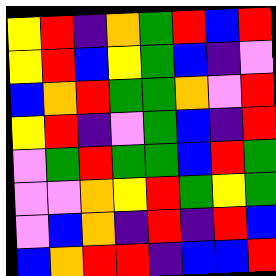[["yellow", "red", "indigo", "orange", "green", "red", "blue", "red"], ["yellow", "red", "blue", "yellow", "green", "blue", "indigo", "violet"], ["blue", "orange", "red", "green", "green", "orange", "violet", "red"], ["yellow", "red", "indigo", "violet", "green", "blue", "indigo", "red"], ["violet", "green", "red", "green", "green", "blue", "red", "green"], ["violet", "violet", "orange", "yellow", "red", "green", "yellow", "green"], ["violet", "blue", "orange", "indigo", "red", "indigo", "red", "blue"], ["blue", "orange", "red", "red", "indigo", "blue", "blue", "red"]]